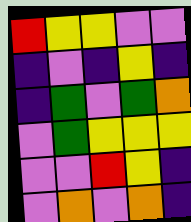[["red", "yellow", "yellow", "violet", "violet"], ["indigo", "violet", "indigo", "yellow", "indigo"], ["indigo", "green", "violet", "green", "orange"], ["violet", "green", "yellow", "yellow", "yellow"], ["violet", "violet", "red", "yellow", "indigo"], ["violet", "orange", "violet", "orange", "indigo"]]